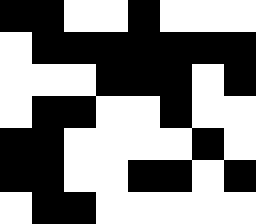[["black", "black", "white", "white", "black", "white", "white", "white"], ["white", "black", "black", "black", "black", "black", "black", "black"], ["white", "white", "white", "black", "black", "black", "white", "black"], ["white", "black", "black", "white", "white", "black", "white", "white"], ["black", "black", "white", "white", "white", "white", "black", "white"], ["black", "black", "white", "white", "black", "black", "white", "black"], ["white", "black", "black", "white", "white", "white", "white", "white"]]